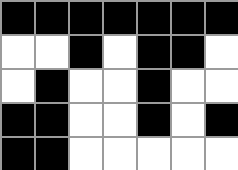[["black", "black", "black", "black", "black", "black", "black"], ["white", "white", "black", "white", "black", "black", "white"], ["white", "black", "white", "white", "black", "white", "white"], ["black", "black", "white", "white", "black", "white", "black"], ["black", "black", "white", "white", "white", "white", "white"]]